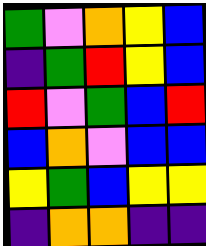[["green", "violet", "orange", "yellow", "blue"], ["indigo", "green", "red", "yellow", "blue"], ["red", "violet", "green", "blue", "red"], ["blue", "orange", "violet", "blue", "blue"], ["yellow", "green", "blue", "yellow", "yellow"], ["indigo", "orange", "orange", "indigo", "indigo"]]